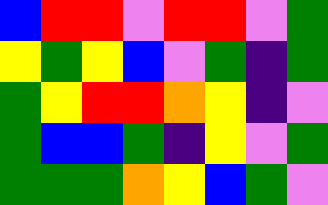[["blue", "red", "red", "violet", "red", "red", "violet", "green"], ["yellow", "green", "yellow", "blue", "violet", "green", "indigo", "green"], ["green", "yellow", "red", "red", "orange", "yellow", "indigo", "violet"], ["green", "blue", "blue", "green", "indigo", "yellow", "violet", "green"], ["green", "green", "green", "orange", "yellow", "blue", "green", "violet"]]